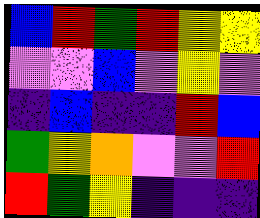[["blue", "red", "green", "red", "yellow", "yellow"], ["violet", "violet", "blue", "violet", "yellow", "violet"], ["indigo", "blue", "indigo", "indigo", "red", "blue"], ["green", "yellow", "orange", "violet", "violet", "red"], ["red", "green", "yellow", "indigo", "indigo", "indigo"]]